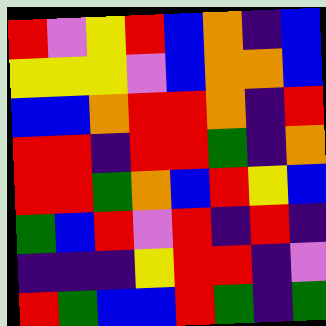[["red", "violet", "yellow", "red", "blue", "orange", "indigo", "blue"], ["yellow", "yellow", "yellow", "violet", "blue", "orange", "orange", "blue"], ["blue", "blue", "orange", "red", "red", "orange", "indigo", "red"], ["red", "red", "indigo", "red", "red", "green", "indigo", "orange"], ["red", "red", "green", "orange", "blue", "red", "yellow", "blue"], ["green", "blue", "red", "violet", "red", "indigo", "red", "indigo"], ["indigo", "indigo", "indigo", "yellow", "red", "red", "indigo", "violet"], ["red", "green", "blue", "blue", "red", "green", "indigo", "green"]]